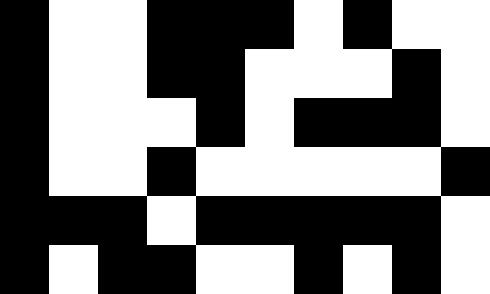[["black", "white", "white", "black", "black", "black", "white", "black", "white", "white"], ["black", "white", "white", "black", "black", "white", "white", "white", "black", "white"], ["black", "white", "white", "white", "black", "white", "black", "black", "black", "white"], ["black", "white", "white", "black", "white", "white", "white", "white", "white", "black"], ["black", "black", "black", "white", "black", "black", "black", "black", "black", "white"], ["black", "white", "black", "black", "white", "white", "black", "white", "black", "white"]]